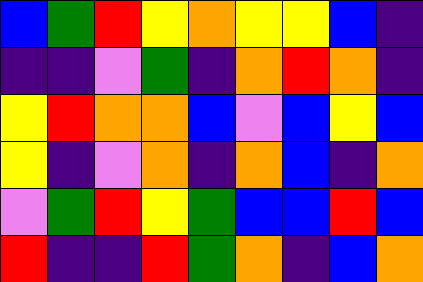[["blue", "green", "red", "yellow", "orange", "yellow", "yellow", "blue", "indigo"], ["indigo", "indigo", "violet", "green", "indigo", "orange", "red", "orange", "indigo"], ["yellow", "red", "orange", "orange", "blue", "violet", "blue", "yellow", "blue"], ["yellow", "indigo", "violet", "orange", "indigo", "orange", "blue", "indigo", "orange"], ["violet", "green", "red", "yellow", "green", "blue", "blue", "red", "blue"], ["red", "indigo", "indigo", "red", "green", "orange", "indigo", "blue", "orange"]]